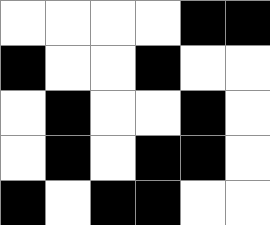[["white", "white", "white", "white", "black", "black"], ["black", "white", "white", "black", "white", "white"], ["white", "black", "white", "white", "black", "white"], ["white", "black", "white", "black", "black", "white"], ["black", "white", "black", "black", "white", "white"]]